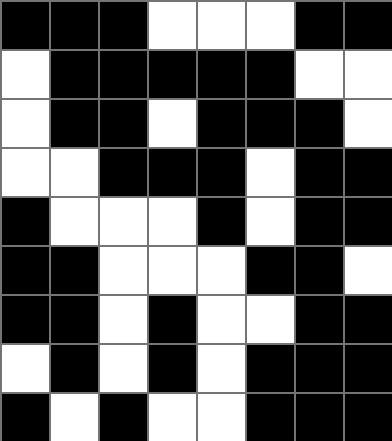[["black", "black", "black", "white", "white", "white", "black", "black"], ["white", "black", "black", "black", "black", "black", "white", "white"], ["white", "black", "black", "white", "black", "black", "black", "white"], ["white", "white", "black", "black", "black", "white", "black", "black"], ["black", "white", "white", "white", "black", "white", "black", "black"], ["black", "black", "white", "white", "white", "black", "black", "white"], ["black", "black", "white", "black", "white", "white", "black", "black"], ["white", "black", "white", "black", "white", "black", "black", "black"], ["black", "white", "black", "white", "white", "black", "black", "black"]]